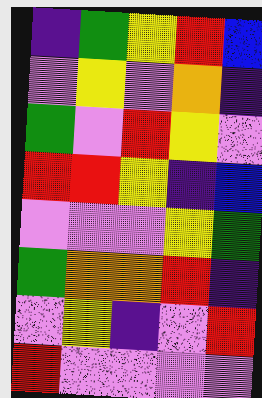[["indigo", "green", "yellow", "red", "blue"], ["violet", "yellow", "violet", "orange", "indigo"], ["green", "violet", "red", "yellow", "violet"], ["red", "red", "yellow", "indigo", "blue"], ["violet", "violet", "violet", "yellow", "green"], ["green", "orange", "orange", "red", "indigo"], ["violet", "yellow", "indigo", "violet", "red"], ["red", "violet", "violet", "violet", "violet"]]